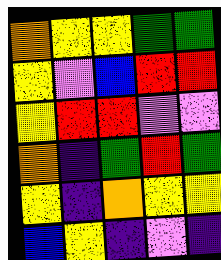[["orange", "yellow", "yellow", "green", "green"], ["yellow", "violet", "blue", "red", "red"], ["yellow", "red", "red", "violet", "violet"], ["orange", "indigo", "green", "red", "green"], ["yellow", "indigo", "orange", "yellow", "yellow"], ["blue", "yellow", "indigo", "violet", "indigo"]]